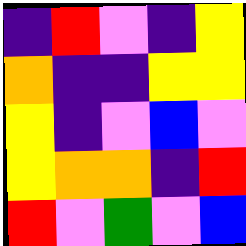[["indigo", "red", "violet", "indigo", "yellow"], ["orange", "indigo", "indigo", "yellow", "yellow"], ["yellow", "indigo", "violet", "blue", "violet"], ["yellow", "orange", "orange", "indigo", "red"], ["red", "violet", "green", "violet", "blue"]]